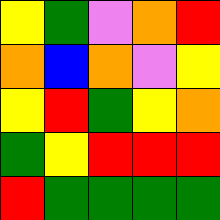[["yellow", "green", "violet", "orange", "red"], ["orange", "blue", "orange", "violet", "yellow"], ["yellow", "red", "green", "yellow", "orange"], ["green", "yellow", "red", "red", "red"], ["red", "green", "green", "green", "green"]]